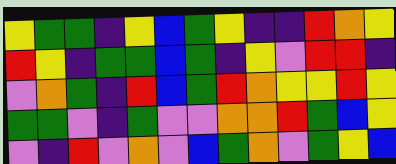[["yellow", "green", "green", "indigo", "yellow", "blue", "green", "yellow", "indigo", "indigo", "red", "orange", "yellow"], ["red", "yellow", "indigo", "green", "green", "blue", "green", "indigo", "yellow", "violet", "red", "red", "indigo"], ["violet", "orange", "green", "indigo", "red", "blue", "green", "red", "orange", "yellow", "yellow", "red", "yellow"], ["green", "green", "violet", "indigo", "green", "violet", "violet", "orange", "orange", "red", "green", "blue", "yellow"], ["violet", "indigo", "red", "violet", "orange", "violet", "blue", "green", "orange", "violet", "green", "yellow", "blue"]]